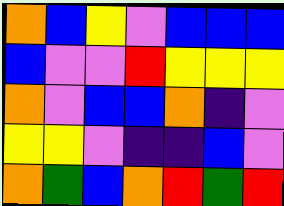[["orange", "blue", "yellow", "violet", "blue", "blue", "blue"], ["blue", "violet", "violet", "red", "yellow", "yellow", "yellow"], ["orange", "violet", "blue", "blue", "orange", "indigo", "violet"], ["yellow", "yellow", "violet", "indigo", "indigo", "blue", "violet"], ["orange", "green", "blue", "orange", "red", "green", "red"]]